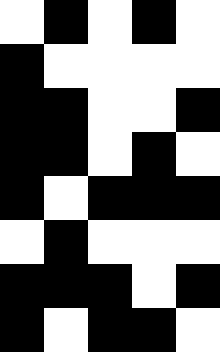[["white", "black", "white", "black", "white"], ["black", "white", "white", "white", "white"], ["black", "black", "white", "white", "black"], ["black", "black", "white", "black", "white"], ["black", "white", "black", "black", "black"], ["white", "black", "white", "white", "white"], ["black", "black", "black", "white", "black"], ["black", "white", "black", "black", "white"]]